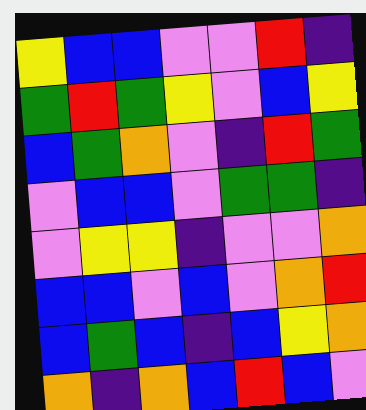[["yellow", "blue", "blue", "violet", "violet", "red", "indigo"], ["green", "red", "green", "yellow", "violet", "blue", "yellow"], ["blue", "green", "orange", "violet", "indigo", "red", "green"], ["violet", "blue", "blue", "violet", "green", "green", "indigo"], ["violet", "yellow", "yellow", "indigo", "violet", "violet", "orange"], ["blue", "blue", "violet", "blue", "violet", "orange", "red"], ["blue", "green", "blue", "indigo", "blue", "yellow", "orange"], ["orange", "indigo", "orange", "blue", "red", "blue", "violet"]]